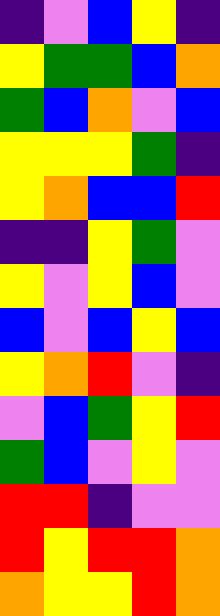[["indigo", "violet", "blue", "yellow", "indigo"], ["yellow", "green", "green", "blue", "orange"], ["green", "blue", "orange", "violet", "blue"], ["yellow", "yellow", "yellow", "green", "indigo"], ["yellow", "orange", "blue", "blue", "red"], ["indigo", "indigo", "yellow", "green", "violet"], ["yellow", "violet", "yellow", "blue", "violet"], ["blue", "violet", "blue", "yellow", "blue"], ["yellow", "orange", "red", "violet", "indigo"], ["violet", "blue", "green", "yellow", "red"], ["green", "blue", "violet", "yellow", "violet"], ["red", "red", "indigo", "violet", "violet"], ["red", "yellow", "red", "red", "orange"], ["orange", "yellow", "yellow", "red", "orange"]]